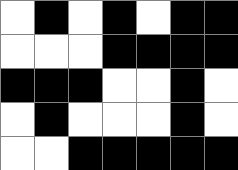[["white", "black", "white", "black", "white", "black", "black"], ["white", "white", "white", "black", "black", "black", "black"], ["black", "black", "black", "white", "white", "black", "white"], ["white", "black", "white", "white", "white", "black", "white"], ["white", "white", "black", "black", "black", "black", "black"]]